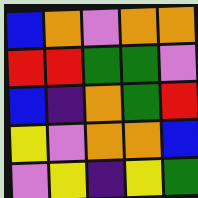[["blue", "orange", "violet", "orange", "orange"], ["red", "red", "green", "green", "violet"], ["blue", "indigo", "orange", "green", "red"], ["yellow", "violet", "orange", "orange", "blue"], ["violet", "yellow", "indigo", "yellow", "green"]]